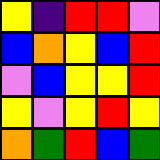[["yellow", "indigo", "red", "red", "violet"], ["blue", "orange", "yellow", "blue", "red"], ["violet", "blue", "yellow", "yellow", "red"], ["yellow", "violet", "yellow", "red", "yellow"], ["orange", "green", "red", "blue", "green"]]